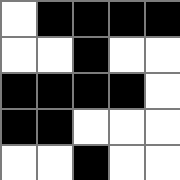[["white", "black", "black", "black", "black"], ["white", "white", "black", "white", "white"], ["black", "black", "black", "black", "white"], ["black", "black", "white", "white", "white"], ["white", "white", "black", "white", "white"]]